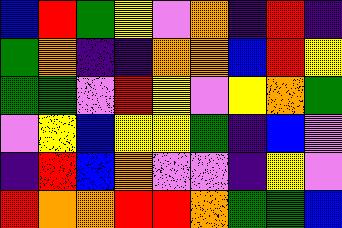[["blue", "red", "green", "yellow", "violet", "orange", "indigo", "red", "indigo"], ["green", "orange", "indigo", "indigo", "orange", "orange", "blue", "red", "yellow"], ["green", "green", "violet", "red", "yellow", "violet", "yellow", "orange", "green"], ["violet", "yellow", "blue", "yellow", "yellow", "green", "indigo", "blue", "violet"], ["indigo", "red", "blue", "orange", "violet", "violet", "indigo", "yellow", "violet"], ["red", "orange", "orange", "red", "red", "orange", "green", "green", "blue"]]